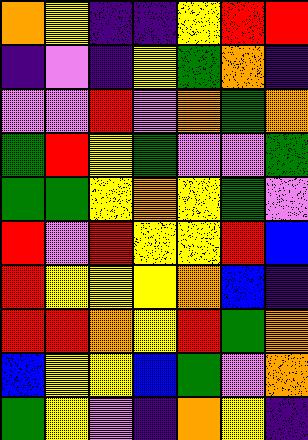[["orange", "yellow", "indigo", "indigo", "yellow", "red", "red"], ["indigo", "violet", "indigo", "yellow", "green", "orange", "indigo"], ["violet", "violet", "red", "violet", "orange", "green", "orange"], ["green", "red", "yellow", "green", "violet", "violet", "green"], ["green", "green", "yellow", "orange", "yellow", "green", "violet"], ["red", "violet", "red", "yellow", "yellow", "red", "blue"], ["red", "yellow", "yellow", "yellow", "orange", "blue", "indigo"], ["red", "red", "orange", "yellow", "red", "green", "orange"], ["blue", "yellow", "yellow", "blue", "green", "violet", "orange"], ["green", "yellow", "violet", "indigo", "orange", "yellow", "indigo"]]